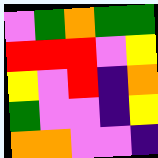[["violet", "green", "orange", "green", "green"], ["red", "red", "red", "violet", "yellow"], ["yellow", "violet", "red", "indigo", "orange"], ["green", "violet", "violet", "indigo", "yellow"], ["orange", "orange", "violet", "violet", "indigo"]]